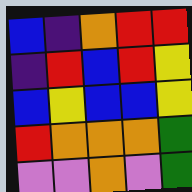[["blue", "indigo", "orange", "red", "red"], ["indigo", "red", "blue", "red", "yellow"], ["blue", "yellow", "blue", "blue", "yellow"], ["red", "orange", "orange", "orange", "green"], ["violet", "violet", "orange", "violet", "green"]]